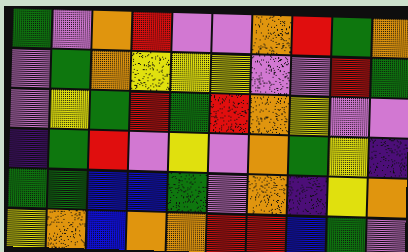[["green", "violet", "orange", "red", "violet", "violet", "orange", "red", "green", "orange"], ["violet", "green", "orange", "yellow", "yellow", "yellow", "violet", "violet", "red", "green"], ["violet", "yellow", "green", "red", "green", "red", "orange", "yellow", "violet", "violet"], ["indigo", "green", "red", "violet", "yellow", "violet", "orange", "green", "yellow", "indigo"], ["green", "green", "blue", "blue", "green", "violet", "orange", "indigo", "yellow", "orange"], ["yellow", "orange", "blue", "orange", "orange", "red", "red", "blue", "green", "violet"]]